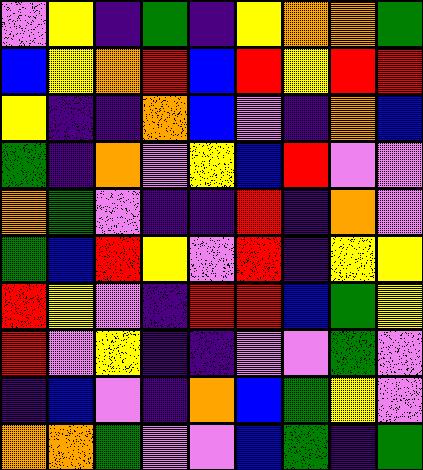[["violet", "yellow", "indigo", "green", "indigo", "yellow", "orange", "orange", "green"], ["blue", "yellow", "orange", "red", "blue", "red", "yellow", "red", "red"], ["yellow", "indigo", "indigo", "orange", "blue", "violet", "indigo", "orange", "blue"], ["green", "indigo", "orange", "violet", "yellow", "blue", "red", "violet", "violet"], ["orange", "green", "violet", "indigo", "indigo", "red", "indigo", "orange", "violet"], ["green", "blue", "red", "yellow", "violet", "red", "indigo", "yellow", "yellow"], ["red", "yellow", "violet", "indigo", "red", "red", "blue", "green", "yellow"], ["red", "violet", "yellow", "indigo", "indigo", "violet", "violet", "green", "violet"], ["indigo", "blue", "violet", "indigo", "orange", "blue", "green", "yellow", "violet"], ["orange", "orange", "green", "violet", "violet", "blue", "green", "indigo", "green"]]